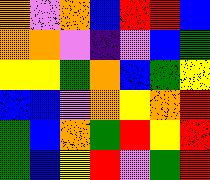[["orange", "violet", "orange", "blue", "red", "red", "blue"], ["orange", "orange", "violet", "indigo", "violet", "blue", "green"], ["yellow", "yellow", "green", "orange", "blue", "green", "yellow"], ["blue", "blue", "violet", "orange", "yellow", "orange", "red"], ["green", "blue", "orange", "green", "red", "yellow", "red"], ["green", "blue", "yellow", "red", "violet", "green", "red"]]